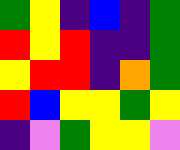[["green", "yellow", "indigo", "blue", "indigo", "green"], ["red", "yellow", "red", "indigo", "indigo", "green"], ["yellow", "red", "red", "indigo", "orange", "green"], ["red", "blue", "yellow", "yellow", "green", "yellow"], ["indigo", "violet", "green", "yellow", "yellow", "violet"]]